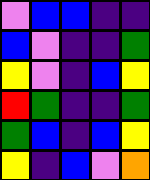[["violet", "blue", "blue", "indigo", "indigo"], ["blue", "violet", "indigo", "indigo", "green"], ["yellow", "violet", "indigo", "blue", "yellow"], ["red", "green", "indigo", "indigo", "green"], ["green", "blue", "indigo", "blue", "yellow"], ["yellow", "indigo", "blue", "violet", "orange"]]